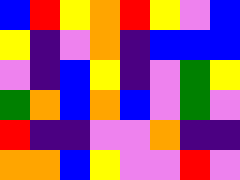[["blue", "red", "yellow", "orange", "red", "yellow", "violet", "blue"], ["yellow", "indigo", "violet", "orange", "indigo", "blue", "blue", "blue"], ["violet", "indigo", "blue", "yellow", "indigo", "violet", "green", "yellow"], ["green", "orange", "blue", "orange", "blue", "violet", "green", "violet"], ["red", "indigo", "indigo", "violet", "violet", "orange", "indigo", "indigo"], ["orange", "orange", "blue", "yellow", "violet", "violet", "red", "violet"]]